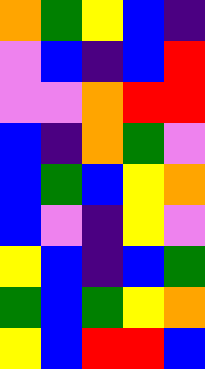[["orange", "green", "yellow", "blue", "indigo"], ["violet", "blue", "indigo", "blue", "red"], ["violet", "violet", "orange", "red", "red"], ["blue", "indigo", "orange", "green", "violet"], ["blue", "green", "blue", "yellow", "orange"], ["blue", "violet", "indigo", "yellow", "violet"], ["yellow", "blue", "indigo", "blue", "green"], ["green", "blue", "green", "yellow", "orange"], ["yellow", "blue", "red", "red", "blue"]]